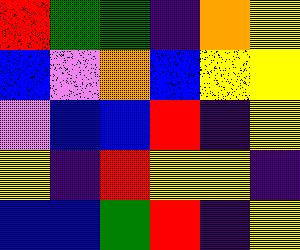[["red", "green", "green", "indigo", "orange", "yellow"], ["blue", "violet", "orange", "blue", "yellow", "yellow"], ["violet", "blue", "blue", "red", "indigo", "yellow"], ["yellow", "indigo", "red", "yellow", "yellow", "indigo"], ["blue", "blue", "green", "red", "indigo", "yellow"]]